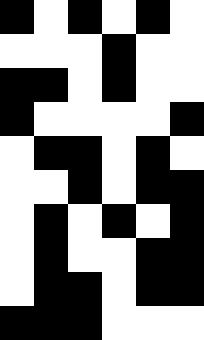[["black", "white", "black", "white", "black", "white"], ["white", "white", "white", "black", "white", "white"], ["black", "black", "white", "black", "white", "white"], ["black", "white", "white", "white", "white", "black"], ["white", "black", "black", "white", "black", "white"], ["white", "white", "black", "white", "black", "black"], ["white", "black", "white", "black", "white", "black"], ["white", "black", "white", "white", "black", "black"], ["white", "black", "black", "white", "black", "black"], ["black", "black", "black", "white", "white", "white"]]